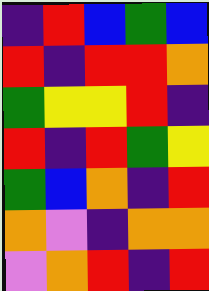[["indigo", "red", "blue", "green", "blue"], ["red", "indigo", "red", "red", "orange"], ["green", "yellow", "yellow", "red", "indigo"], ["red", "indigo", "red", "green", "yellow"], ["green", "blue", "orange", "indigo", "red"], ["orange", "violet", "indigo", "orange", "orange"], ["violet", "orange", "red", "indigo", "red"]]